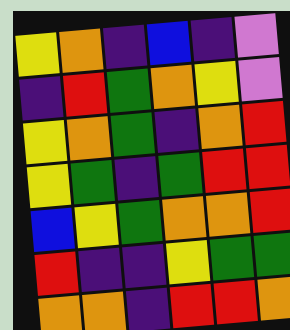[["yellow", "orange", "indigo", "blue", "indigo", "violet"], ["indigo", "red", "green", "orange", "yellow", "violet"], ["yellow", "orange", "green", "indigo", "orange", "red"], ["yellow", "green", "indigo", "green", "red", "red"], ["blue", "yellow", "green", "orange", "orange", "red"], ["red", "indigo", "indigo", "yellow", "green", "green"], ["orange", "orange", "indigo", "red", "red", "orange"]]